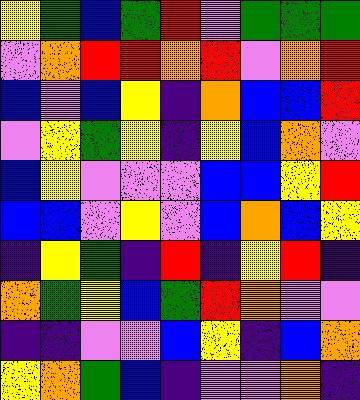[["yellow", "green", "blue", "green", "red", "violet", "green", "green", "green"], ["violet", "orange", "red", "red", "orange", "red", "violet", "orange", "red"], ["blue", "violet", "blue", "yellow", "indigo", "orange", "blue", "blue", "red"], ["violet", "yellow", "green", "yellow", "indigo", "yellow", "blue", "orange", "violet"], ["blue", "yellow", "violet", "violet", "violet", "blue", "blue", "yellow", "red"], ["blue", "blue", "violet", "yellow", "violet", "blue", "orange", "blue", "yellow"], ["indigo", "yellow", "green", "indigo", "red", "indigo", "yellow", "red", "indigo"], ["orange", "green", "yellow", "blue", "green", "red", "orange", "violet", "violet"], ["indigo", "indigo", "violet", "violet", "blue", "yellow", "indigo", "blue", "orange"], ["yellow", "orange", "green", "blue", "indigo", "violet", "violet", "orange", "indigo"]]